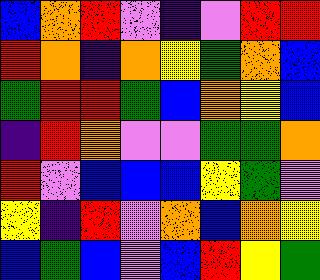[["blue", "orange", "red", "violet", "indigo", "violet", "red", "red"], ["red", "orange", "indigo", "orange", "yellow", "green", "orange", "blue"], ["green", "red", "red", "green", "blue", "orange", "yellow", "blue"], ["indigo", "red", "orange", "violet", "violet", "green", "green", "orange"], ["red", "violet", "blue", "blue", "blue", "yellow", "green", "violet"], ["yellow", "indigo", "red", "violet", "orange", "blue", "orange", "yellow"], ["blue", "green", "blue", "violet", "blue", "red", "yellow", "green"]]